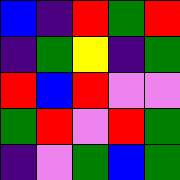[["blue", "indigo", "red", "green", "red"], ["indigo", "green", "yellow", "indigo", "green"], ["red", "blue", "red", "violet", "violet"], ["green", "red", "violet", "red", "green"], ["indigo", "violet", "green", "blue", "green"]]